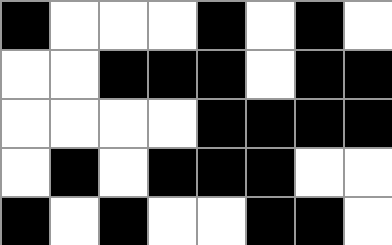[["black", "white", "white", "white", "black", "white", "black", "white"], ["white", "white", "black", "black", "black", "white", "black", "black"], ["white", "white", "white", "white", "black", "black", "black", "black"], ["white", "black", "white", "black", "black", "black", "white", "white"], ["black", "white", "black", "white", "white", "black", "black", "white"]]